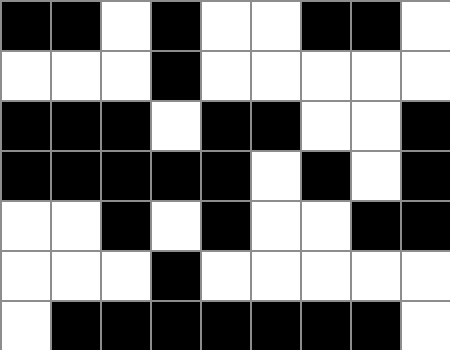[["black", "black", "white", "black", "white", "white", "black", "black", "white"], ["white", "white", "white", "black", "white", "white", "white", "white", "white"], ["black", "black", "black", "white", "black", "black", "white", "white", "black"], ["black", "black", "black", "black", "black", "white", "black", "white", "black"], ["white", "white", "black", "white", "black", "white", "white", "black", "black"], ["white", "white", "white", "black", "white", "white", "white", "white", "white"], ["white", "black", "black", "black", "black", "black", "black", "black", "white"]]